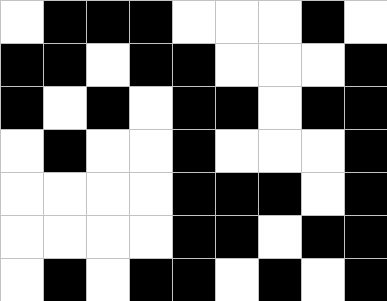[["white", "black", "black", "black", "white", "white", "white", "black", "white"], ["black", "black", "white", "black", "black", "white", "white", "white", "black"], ["black", "white", "black", "white", "black", "black", "white", "black", "black"], ["white", "black", "white", "white", "black", "white", "white", "white", "black"], ["white", "white", "white", "white", "black", "black", "black", "white", "black"], ["white", "white", "white", "white", "black", "black", "white", "black", "black"], ["white", "black", "white", "black", "black", "white", "black", "white", "black"]]